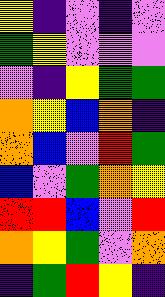[["yellow", "indigo", "violet", "indigo", "violet"], ["green", "yellow", "violet", "violet", "violet"], ["violet", "indigo", "yellow", "green", "green"], ["orange", "yellow", "blue", "orange", "indigo"], ["orange", "blue", "violet", "red", "green"], ["blue", "violet", "green", "orange", "yellow"], ["red", "red", "blue", "violet", "red"], ["orange", "yellow", "green", "violet", "orange"], ["indigo", "green", "red", "yellow", "indigo"]]